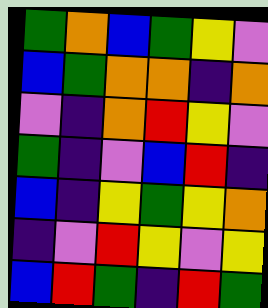[["green", "orange", "blue", "green", "yellow", "violet"], ["blue", "green", "orange", "orange", "indigo", "orange"], ["violet", "indigo", "orange", "red", "yellow", "violet"], ["green", "indigo", "violet", "blue", "red", "indigo"], ["blue", "indigo", "yellow", "green", "yellow", "orange"], ["indigo", "violet", "red", "yellow", "violet", "yellow"], ["blue", "red", "green", "indigo", "red", "green"]]